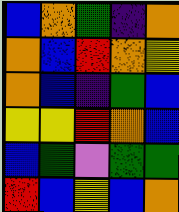[["blue", "orange", "green", "indigo", "orange"], ["orange", "blue", "red", "orange", "yellow"], ["orange", "blue", "indigo", "green", "blue"], ["yellow", "yellow", "red", "orange", "blue"], ["blue", "green", "violet", "green", "green"], ["red", "blue", "yellow", "blue", "orange"]]